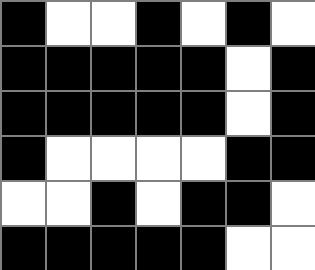[["black", "white", "white", "black", "white", "black", "white"], ["black", "black", "black", "black", "black", "white", "black"], ["black", "black", "black", "black", "black", "white", "black"], ["black", "white", "white", "white", "white", "black", "black"], ["white", "white", "black", "white", "black", "black", "white"], ["black", "black", "black", "black", "black", "white", "white"]]